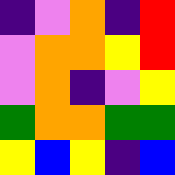[["indigo", "violet", "orange", "indigo", "red"], ["violet", "orange", "orange", "yellow", "red"], ["violet", "orange", "indigo", "violet", "yellow"], ["green", "orange", "orange", "green", "green"], ["yellow", "blue", "yellow", "indigo", "blue"]]